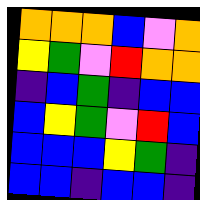[["orange", "orange", "orange", "blue", "violet", "orange"], ["yellow", "green", "violet", "red", "orange", "orange"], ["indigo", "blue", "green", "indigo", "blue", "blue"], ["blue", "yellow", "green", "violet", "red", "blue"], ["blue", "blue", "blue", "yellow", "green", "indigo"], ["blue", "blue", "indigo", "blue", "blue", "indigo"]]